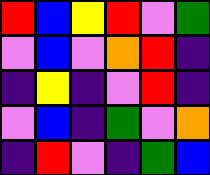[["red", "blue", "yellow", "red", "violet", "green"], ["violet", "blue", "violet", "orange", "red", "indigo"], ["indigo", "yellow", "indigo", "violet", "red", "indigo"], ["violet", "blue", "indigo", "green", "violet", "orange"], ["indigo", "red", "violet", "indigo", "green", "blue"]]